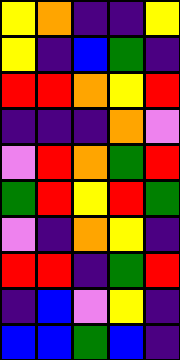[["yellow", "orange", "indigo", "indigo", "yellow"], ["yellow", "indigo", "blue", "green", "indigo"], ["red", "red", "orange", "yellow", "red"], ["indigo", "indigo", "indigo", "orange", "violet"], ["violet", "red", "orange", "green", "red"], ["green", "red", "yellow", "red", "green"], ["violet", "indigo", "orange", "yellow", "indigo"], ["red", "red", "indigo", "green", "red"], ["indigo", "blue", "violet", "yellow", "indigo"], ["blue", "blue", "green", "blue", "indigo"]]